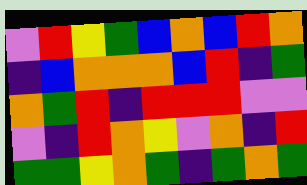[["violet", "red", "yellow", "green", "blue", "orange", "blue", "red", "orange"], ["indigo", "blue", "orange", "orange", "orange", "blue", "red", "indigo", "green"], ["orange", "green", "red", "indigo", "red", "red", "red", "violet", "violet"], ["violet", "indigo", "red", "orange", "yellow", "violet", "orange", "indigo", "red"], ["green", "green", "yellow", "orange", "green", "indigo", "green", "orange", "green"]]